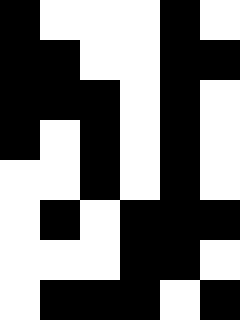[["black", "white", "white", "white", "black", "white"], ["black", "black", "white", "white", "black", "black"], ["black", "black", "black", "white", "black", "white"], ["black", "white", "black", "white", "black", "white"], ["white", "white", "black", "white", "black", "white"], ["white", "black", "white", "black", "black", "black"], ["white", "white", "white", "black", "black", "white"], ["white", "black", "black", "black", "white", "black"]]